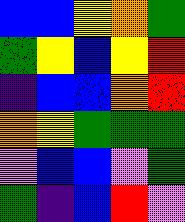[["blue", "blue", "yellow", "orange", "green"], ["green", "yellow", "blue", "yellow", "red"], ["indigo", "blue", "blue", "orange", "red"], ["orange", "yellow", "green", "green", "green"], ["violet", "blue", "blue", "violet", "green"], ["green", "indigo", "blue", "red", "violet"]]